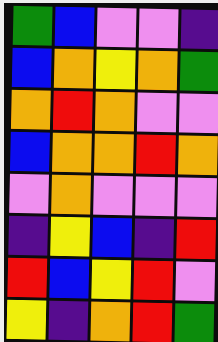[["green", "blue", "violet", "violet", "indigo"], ["blue", "orange", "yellow", "orange", "green"], ["orange", "red", "orange", "violet", "violet"], ["blue", "orange", "orange", "red", "orange"], ["violet", "orange", "violet", "violet", "violet"], ["indigo", "yellow", "blue", "indigo", "red"], ["red", "blue", "yellow", "red", "violet"], ["yellow", "indigo", "orange", "red", "green"]]